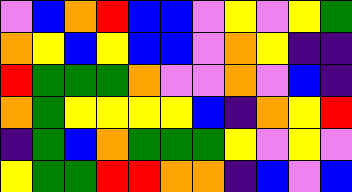[["violet", "blue", "orange", "red", "blue", "blue", "violet", "yellow", "violet", "yellow", "green"], ["orange", "yellow", "blue", "yellow", "blue", "blue", "violet", "orange", "yellow", "indigo", "indigo"], ["red", "green", "green", "green", "orange", "violet", "violet", "orange", "violet", "blue", "indigo"], ["orange", "green", "yellow", "yellow", "yellow", "yellow", "blue", "indigo", "orange", "yellow", "red"], ["indigo", "green", "blue", "orange", "green", "green", "green", "yellow", "violet", "yellow", "violet"], ["yellow", "green", "green", "red", "red", "orange", "orange", "indigo", "blue", "violet", "blue"]]